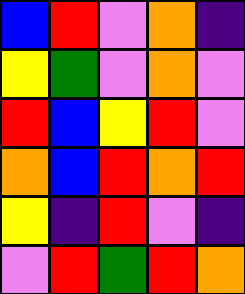[["blue", "red", "violet", "orange", "indigo"], ["yellow", "green", "violet", "orange", "violet"], ["red", "blue", "yellow", "red", "violet"], ["orange", "blue", "red", "orange", "red"], ["yellow", "indigo", "red", "violet", "indigo"], ["violet", "red", "green", "red", "orange"]]